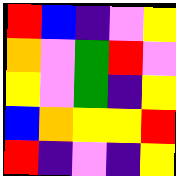[["red", "blue", "indigo", "violet", "yellow"], ["orange", "violet", "green", "red", "violet"], ["yellow", "violet", "green", "indigo", "yellow"], ["blue", "orange", "yellow", "yellow", "red"], ["red", "indigo", "violet", "indigo", "yellow"]]